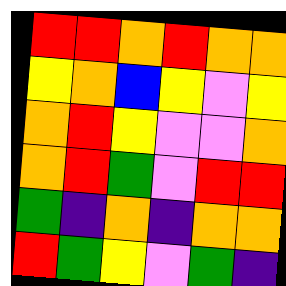[["red", "red", "orange", "red", "orange", "orange"], ["yellow", "orange", "blue", "yellow", "violet", "yellow"], ["orange", "red", "yellow", "violet", "violet", "orange"], ["orange", "red", "green", "violet", "red", "red"], ["green", "indigo", "orange", "indigo", "orange", "orange"], ["red", "green", "yellow", "violet", "green", "indigo"]]